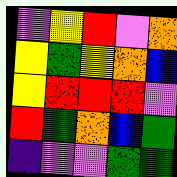[["violet", "yellow", "red", "violet", "orange"], ["yellow", "green", "yellow", "orange", "blue"], ["yellow", "red", "red", "red", "violet"], ["red", "green", "orange", "blue", "green"], ["indigo", "violet", "violet", "green", "green"]]